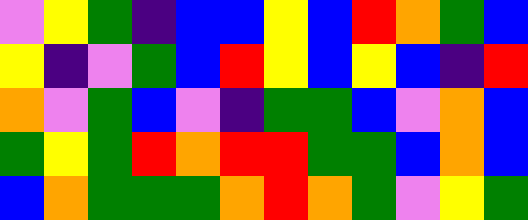[["violet", "yellow", "green", "indigo", "blue", "blue", "yellow", "blue", "red", "orange", "green", "blue"], ["yellow", "indigo", "violet", "green", "blue", "red", "yellow", "blue", "yellow", "blue", "indigo", "red"], ["orange", "violet", "green", "blue", "violet", "indigo", "green", "green", "blue", "violet", "orange", "blue"], ["green", "yellow", "green", "red", "orange", "red", "red", "green", "green", "blue", "orange", "blue"], ["blue", "orange", "green", "green", "green", "orange", "red", "orange", "green", "violet", "yellow", "green"]]